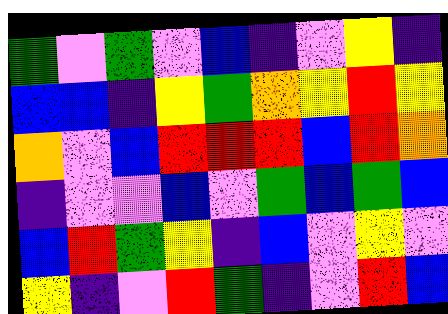[["green", "violet", "green", "violet", "blue", "indigo", "violet", "yellow", "indigo"], ["blue", "blue", "indigo", "yellow", "green", "orange", "yellow", "red", "yellow"], ["orange", "violet", "blue", "red", "red", "red", "blue", "red", "orange"], ["indigo", "violet", "violet", "blue", "violet", "green", "blue", "green", "blue"], ["blue", "red", "green", "yellow", "indigo", "blue", "violet", "yellow", "violet"], ["yellow", "indigo", "violet", "red", "green", "indigo", "violet", "red", "blue"]]